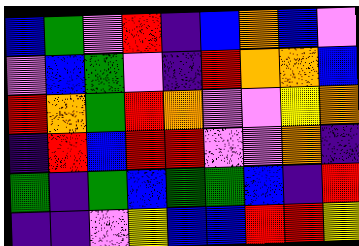[["blue", "green", "violet", "red", "indigo", "blue", "orange", "blue", "violet"], ["violet", "blue", "green", "violet", "indigo", "red", "orange", "orange", "blue"], ["red", "orange", "green", "red", "orange", "violet", "violet", "yellow", "orange"], ["indigo", "red", "blue", "red", "red", "violet", "violet", "orange", "indigo"], ["green", "indigo", "green", "blue", "green", "green", "blue", "indigo", "red"], ["indigo", "indigo", "violet", "yellow", "blue", "blue", "red", "red", "yellow"]]